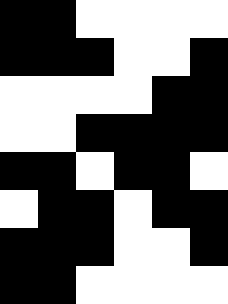[["black", "black", "white", "white", "white", "white"], ["black", "black", "black", "white", "white", "black"], ["white", "white", "white", "white", "black", "black"], ["white", "white", "black", "black", "black", "black"], ["black", "black", "white", "black", "black", "white"], ["white", "black", "black", "white", "black", "black"], ["black", "black", "black", "white", "white", "black"], ["black", "black", "white", "white", "white", "white"]]